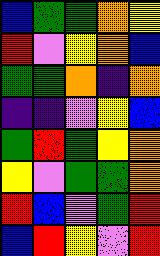[["blue", "green", "green", "orange", "yellow"], ["red", "violet", "yellow", "orange", "blue"], ["green", "green", "orange", "indigo", "orange"], ["indigo", "indigo", "violet", "yellow", "blue"], ["green", "red", "green", "yellow", "orange"], ["yellow", "violet", "green", "green", "orange"], ["red", "blue", "violet", "green", "red"], ["blue", "red", "yellow", "violet", "red"]]